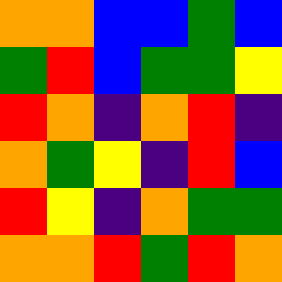[["orange", "orange", "blue", "blue", "green", "blue"], ["green", "red", "blue", "green", "green", "yellow"], ["red", "orange", "indigo", "orange", "red", "indigo"], ["orange", "green", "yellow", "indigo", "red", "blue"], ["red", "yellow", "indigo", "orange", "green", "green"], ["orange", "orange", "red", "green", "red", "orange"]]